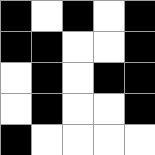[["black", "white", "black", "white", "black"], ["black", "black", "white", "white", "black"], ["white", "black", "white", "black", "black"], ["white", "black", "white", "white", "black"], ["black", "white", "white", "white", "white"]]